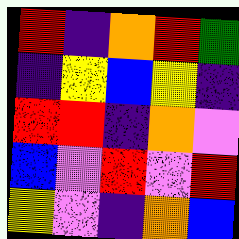[["red", "indigo", "orange", "red", "green"], ["indigo", "yellow", "blue", "yellow", "indigo"], ["red", "red", "indigo", "orange", "violet"], ["blue", "violet", "red", "violet", "red"], ["yellow", "violet", "indigo", "orange", "blue"]]